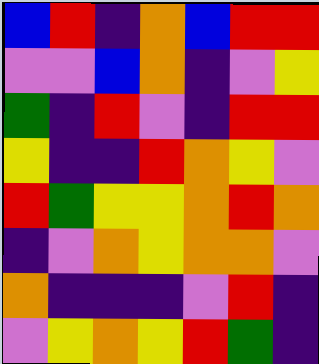[["blue", "red", "indigo", "orange", "blue", "red", "red"], ["violet", "violet", "blue", "orange", "indigo", "violet", "yellow"], ["green", "indigo", "red", "violet", "indigo", "red", "red"], ["yellow", "indigo", "indigo", "red", "orange", "yellow", "violet"], ["red", "green", "yellow", "yellow", "orange", "red", "orange"], ["indigo", "violet", "orange", "yellow", "orange", "orange", "violet"], ["orange", "indigo", "indigo", "indigo", "violet", "red", "indigo"], ["violet", "yellow", "orange", "yellow", "red", "green", "indigo"]]